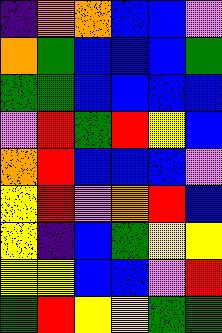[["indigo", "orange", "orange", "blue", "blue", "violet"], ["orange", "green", "blue", "blue", "blue", "green"], ["green", "green", "blue", "blue", "blue", "blue"], ["violet", "red", "green", "red", "yellow", "blue"], ["orange", "red", "blue", "blue", "blue", "violet"], ["yellow", "red", "violet", "orange", "red", "blue"], ["yellow", "indigo", "blue", "green", "yellow", "yellow"], ["yellow", "yellow", "blue", "blue", "violet", "red"], ["green", "red", "yellow", "yellow", "green", "green"]]